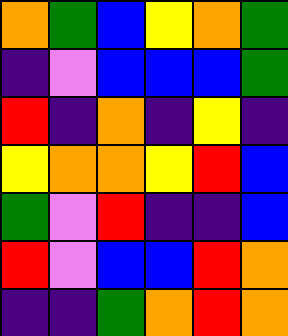[["orange", "green", "blue", "yellow", "orange", "green"], ["indigo", "violet", "blue", "blue", "blue", "green"], ["red", "indigo", "orange", "indigo", "yellow", "indigo"], ["yellow", "orange", "orange", "yellow", "red", "blue"], ["green", "violet", "red", "indigo", "indigo", "blue"], ["red", "violet", "blue", "blue", "red", "orange"], ["indigo", "indigo", "green", "orange", "red", "orange"]]